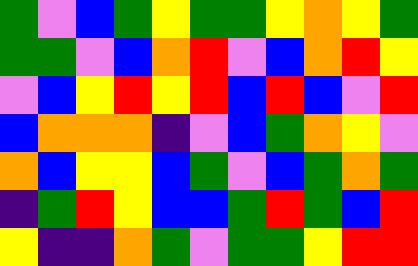[["green", "violet", "blue", "green", "yellow", "green", "green", "yellow", "orange", "yellow", "green"], ["green", "green", "violet", "blue", "orange", "red", "violet", "blue", "orange", "red", "yellow"], ["violet", "blue", "yellow", "red", "yellow", "red", "blue", "red", "blue", "violet", "red"], ["blue", "orange", "orange", "orange", "indigo", "violet", "blue", "green", "orange", "yellow", "violet"], ["orange", "blue", "yellow", "yellow", "blue", "green", "violet", "blue", "green", "orange", "green"], ["indigo", "green", "red", "yellow", "blue", "blue", "green", "red", "green", "blue", "red"], ["yellow", "indigo", "indigo", "orange", "green", "violet", "green", "green", "yellow", "red", "red"]]